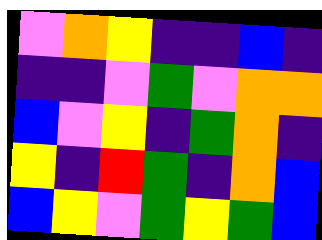[["violet", "orange", "yellow", "indigo", "indigo", "blue", "indigo"], ["indigo", "indigo", "violet", "green", "violet", "orange", "orange"], ["blue", "violet", "yellow", "indigo", "green", "orange", "indigo"], ["yellow", "indigo", "red", "green", "indigo", "orange", "blue"], ["blue", "yellow", "violet", "green", "yellow", "green", "blue"]]